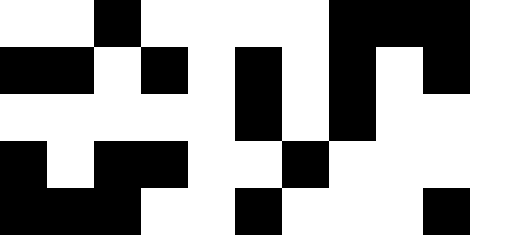[["white", "white", "black", "white", "white", "white", "white", "black", "black", "black", "white"], ["black", "black", "white", "black", "white", "black", "white", "black", "white", "black", "white"], ["white", "white", "white", "white", "white", "black", "white", "black", "white", "white", "white"], ["black", "white", "black", "black", "white", "white", "black", "white", "white", "white", "white"], ["black", "black", "black", "white", "white", "black", "white", "white", "white", "black", "white"]]